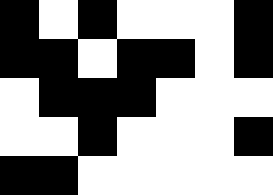[["black", "white", "black", "white", "white", "white", "black"], ["black", "black", "white", "black", "black", "white", "black"], ["white", "black", "black", "black", "white", "white", "white"], ["white", "white", "black", "white", "white", "white", "black"], ["black", "black", "white", "white", "white", "white", "white"]]